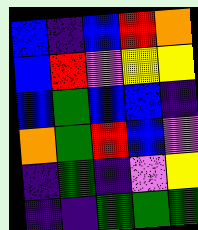[["blue", "indigo", "blue", "red", "orange"], ["blue", "red", "violet", "yellow", "yellow"], ["blue", "green", "blue", "blue", "indigo"], ["orange", "green", "red", "blue", "violet"], ["indigo", "green", "indigo", "violet", "yellow"], ["indigo", "indigo", "green", "green", "green"]]